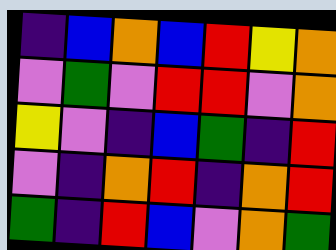[["indigo", "blue", "orange", "blue", "red", "yellow", "orange"], ["violet", "green", "violet", "red", "red", "violet", "orange"], ["yellow", "violet", "indigo", "blue", "green", "indigo", "red"], ["violet", "indigo", "orange", "red", "indigo", "orange", "red"], ["green", "indigo", "red", "blue", "violet", "orange", "green"]]